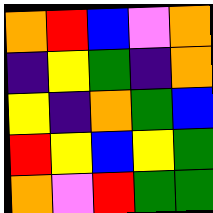[["orange", "red", "blue", "violet", "orange"], ["indigo", "yellow", "green", "indigo", "orange"], ["yellow", "indigo", "orange", "green", "blue"], ["red", "yellow", "blue", "yellow", "green"], ["orange", "violet", "red", "green", "green"]]